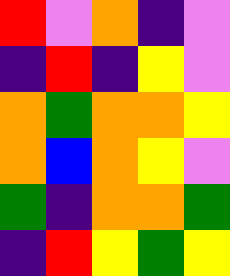[["red", "violet", "orange", "indigo", "violet"], ["indigo", "red", "indigo", "yellow", "violet"], ["orange", "green", "orange", "orange", "yellow"], ["orange", "blue", "orange", "yellow", "violet"], ["green", "indigo", "orange", "orange", "green"], ["indigo", "red", "yellow", "green", "yellow"]]